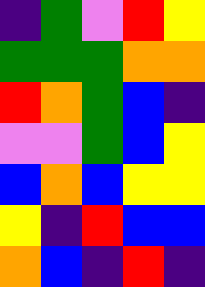[["indigo", "green", "violet", "red", "yellow"], ["green", "green", "green", "orange", "orange"], ["red", "orange", "green", "blue", "indigo"], ["violet", "violet", "green", "blue", "yellow"], ["blue", "orange", "blue", "yellow", "yellow"], ["yellow", "indigo", "red", "blue", "blue"], ["orange", "blue", "indigo", "red", "indigo"]]